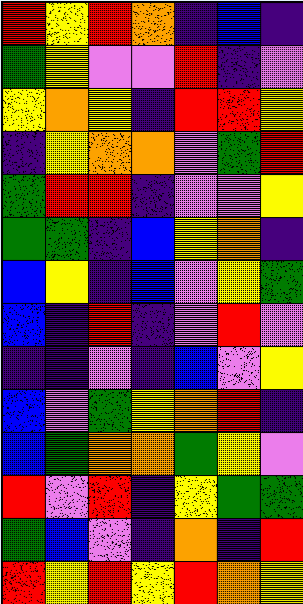[["red", "yellow", "red", "orange", "indigo", "blue", "indigo"], ["green", "yellow", "violet", "violet", "red", "indigo", "violet"], ["yellow", "orange", "yellow", "indigo", "red", "red", "yellow"], ["indigo", "yellow", "orange", "orange", "violet", "green", "red"], ["green", "red", "red", "indigo", "violet", "violet", "yellow"], ["green", "green", "indigo", "blue", "yellow", "orange", "indigo"], ["blue", "yellow", "indigo", "blue", "violet", "yellow", "green"], ["blue", "indigo", "red", "indigo", "violet", "red", "violet"], ["indigo", "indigo", "violet", "indigo", "blue", "violet", "yellow"], ["blue", "violet", "green", "yellow", "orange", "red", "indigo"], ["blue", "green", "orange", "orange", "green", "yellow", "violet"], ["red", "violet", "red", "indigo", "yellow", "green", "green"], ["green", "blue", "violet", "indigo", "orange", "indigo", "red"], ["red", "yellow", "red", "yellow", "red", "orange", "yellow"]]